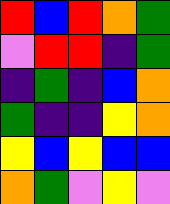[["red", "blue", "red", "orange", "green"], ["violet", "red", "red", "indigo", "green"], ["indigo", "green", "indigo", "blue", "orange"], ["green", "indigo", "indigo", "yellow", "orange"], ["yellow", "blue", "yellow", "blue", "blue"], ["orange", "green", "violet", "yellow", "violet"]]